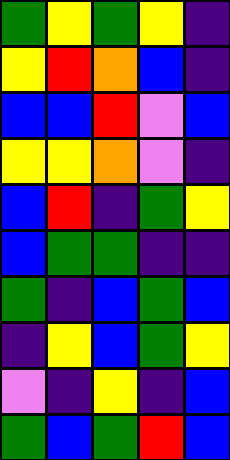[["green", "yellow", "green", "yellow", "indigo"], ["yellow", "red", "orange", "blue", "indigo"], ["blue", "blue", "red", "violet", "blue"], ["yellow", "yellow", "orange", "violet", "indigo"], ["blue", "red", "indigo", "green", "yellow"], ["blue", "green", "green", "indigo", "indigo"], ["green", "indigo", "blue", "green", "blue"], ["indigo", "yellow", "blue", "green", "yellow"], ["violet", "indigo", "yellow", "indigo", "blue"], ["green", "blue", "green", "red", "blue"]]